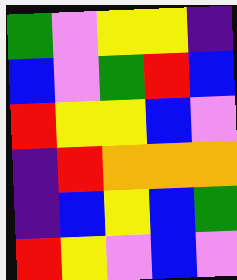[["green", "violet", "yellow", "yellow", "indigo"], ["blue", "violet", "green", "red", "blue"], ["red", "yellow", "yellow", "blue", "violet"], ["indigo", "red", "orange", "orange", "orange"], ["indigo", "blue", "yellow", "blue", "green"], ["red", "yellow", "violet", "blue", "violet"]]